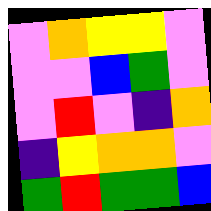[["violet", "orange", "yellow", "yellow", "violet"], ["violet", "violet", "blue", "green", "violet"], ["violet", "red", "violet", "indigo", "orange"], ["indigo", "yellow", "orange", "orange", "violet"], ["green", "red", "green", "green", "blue"]]